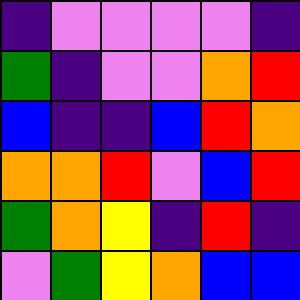[["indigo", "violet", "violet", "violet", "violet", "indigo"], ["green", "indigo", "violet", "violet", "orange", "red"], ["blue", "indigo", "indigo", "blue", "red", "orange"], ["orange", "orange", "red", "violet", "blue", "red"], ["green", "orange", "yellow", "indigo", "red", "indigo"], ["violet", "green", "yellow", "orange", "blue", "blue"]]